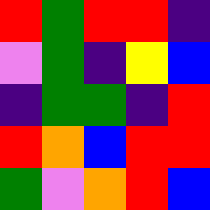[["red", "green", "red", "red", "indigo"], ["violet", "green", "indigo", "yellow", "blue"], ["indigo", "green", "green", "indigo", "red"], ["red", "orange", "blue", "red", "red"], ["green", "violet", "orange", "red", "blue"]]